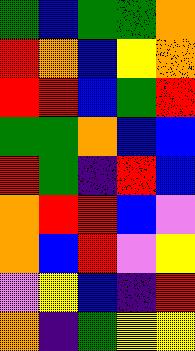[["green", "blue", "green", "green", "orange"], ["red", "orange", "blue", "yellow", "orange"], ["red", "red", "blue", "green", "red"], ["green", "green", "orange", "blue", "blue"], ["red", "green", "indigo", "red", "blue"], ["orange", "red", "red", "blue", "violet"], ["orange", "blue", "red", "violet", "yellow"], ["violet", "yellow", "blue", "indigo", "red"], ["orange", "indigo", "green", "yellow", "yellow"]]